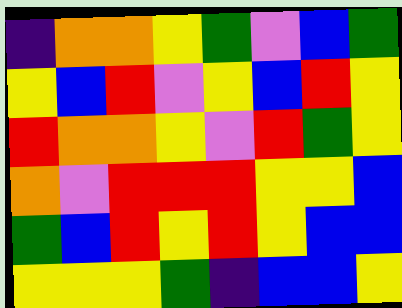[["indigo", "orange", "orange", "yellow", "green", "violet", "blue", "green"], ["yellow", "blue", "red", "violet", "yellow", "blue", "red", "yellow"], ["red", "orange", "orange", "yellow", "violet", "red", "green", "yellow"], ["orange", "violet", "red", "red", "red", "yellow", "yellow", "blue"], ["green", "blue", "red", "yellow", "red", "yellow", "blue", "blue"], ["yellow", "yellow", "yellow", "green", "indigo", "blue", "blue", "yellow"]]